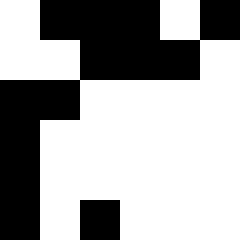[["white", "black", "black", "black", "white", "black"], ["white", "white", "black", "black", "black", "white"], ["black", "black", "white", "white", "white", "white"], ["black", "white", "white", "white", "white", "white"], ["black", "white", "white", "white", "white", "white"], ["black", "white", "black", "white", "white", "white"]]